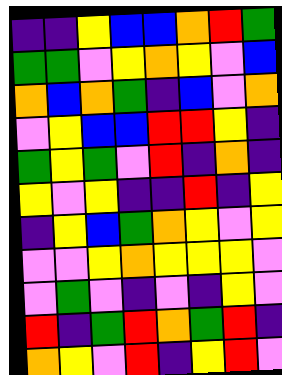[["indigo", "indigo", "yellow", "blue", "blue", "orange", "red", "green"], ["green", "green", "violet", "yellow", "orange", "yellow", "violet", "blue"], ["orange", "blue", "orange", "green", "indigo", "blue", "violet", "orange"], ["violet", "yellow", "blue", "blue", "red", "red", "yellow", "indigo"], ["green", "yellow", "green", "violet", "red", "indigo", "orange", "indigo"], ["yellow", "violet", "yellow", "indigo", "indigo", "red", "indigo", "yellow"], ["indigo", "yellow", "blue", "green", "orange", "yellow", "violet", "yellow"], ["violet", "violet", "yellow", "orange", "yellow", "yellow", "yellow", "violet"], ["violet", "green", "violet", "indigo", "violet", "indigo", "yellow", "violet"], ["red", "indigo", "green", "red", "orange", "green", "red", "indigo"], ["orange", "yellow", "violet", "red", "indigo", "yellow", "red", "violet"]]